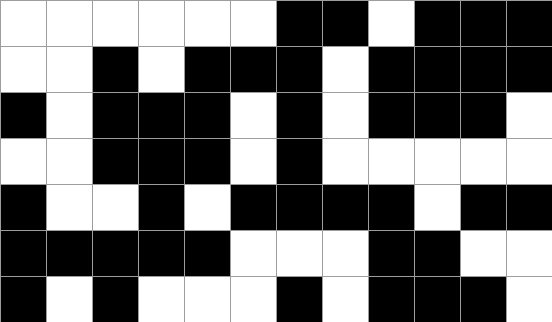[["white", "white", "white", "white", "white", "white", "black", "black", "white", "black", "black", "black"], ["white", "white", "black", "white", "black", "black", "black", "white", "black", "black", "black", "black"], ["black", "white", "black", "black", "black", "white", "black", "white", "black", "black", "black", "white"], ["white", "white", "black", "black", "black", "white", "black", "white", "white", "white", "white", "white"], ["black", "white", "white", "black", "white", "black", "black", "black", "black", "white", "black", "black"], ["black", "black", "black", "black", "black", "white", "white", "white", "black", "black", "white", "white"], ["black", "white", "black", "white", "white", "white", "black", "white", "black", "black", "black", "white"]]